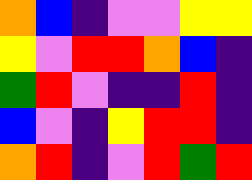[["orange", "blue", "indigo", "violet", "violet", "yellow", "yellow"], ["yellow", "violet", "red", "red", "orange", "blue", "indigo"], ["green", "red", "violet", "indigo", "indigo", "red", "indigo"], ["blue", "violet", "indigo", "yellow", "red", "red", "indigo"], ["orange", "red", "indigo", "violet", "red", "green", "red"]]